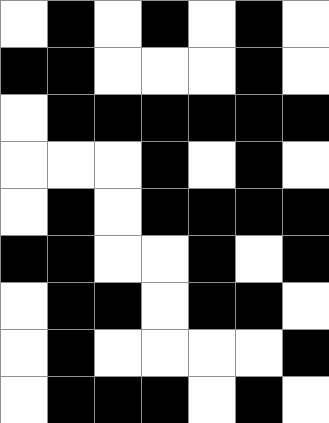[["white", "black", "white", "black", "white", "black", "white"], ["black", "black", "white", "white", "white", "black", "white"], ["white", "black", "black", "black", "black", "black", "black"], ["white", "white", "white", "black", "white", "black", "white"], ["white", "black", "white", "black", "black", "black", "black"], ["black", "black", "white", "white", "black", "white", "black"], ["white", "black", "black", "white", "black", "black", "white"], ["white", "black", "white", "white", "white", "white", "black"], ["white", "black", "black", "black", "white", "black", "white"]]